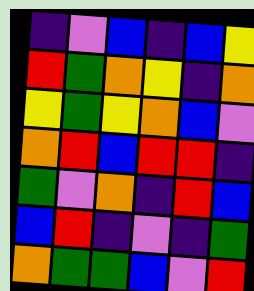[["indigo", "violet", "blue", "indigo", "blue", "yellow"], ["red", "green", "orange", "yellow", "indigo", "orange"], ["yellow", "green", "yellow", "orange", "blue", "violet"], ["orange", "red", "blue", "red", "red", "indigo"], ["green", "violet", "orange", "indigo", "red", "blue"], ["blue", "red", "indigo", "violet", "indigo", "green"], ["orange", "green", "green", "blue", "violet", "red"]]